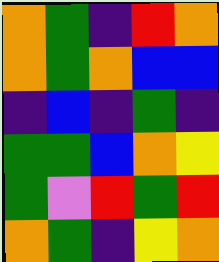[["orange", "green", "indigo", "red", "orange"], ["orange", "green", "orange", "blue", "blue"], ["indigo", "blue", "indigo", "green", "indigo"], ["green", "green", "blue", "orange", "yellow"], ["green", "violet", "red", "green", "red"], ["orange", "green", "indigo", "yellow", "orange"]]